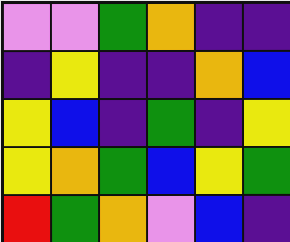[["violet", "violet", "green", "orange", "indigo", "indigo"], ["indigo", "yellow", "indigo", "indigo", "orange", "blue"], ["yellow", "blue", "indigo", "green", "indigo", "yellow"], ["yellow", "orange", "green", "blue", "yellow", "green"], ["red", "green", "orange", "violet", "blue", "indigo"]]